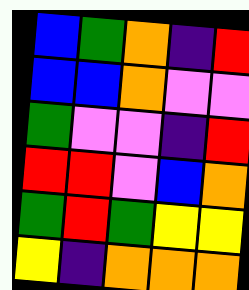[["blue", "green", "orange", "indigo", "red"], ["blue", "blue", "orange", "violet", "violet"], ["green", "violet", "violet", "indigo", "red"], ["red", "red", "violet", "blue", "orange"], ["green", "red", "green", "yellow", "yellow"], ["yellow", "indigo", "orange", "orange", "orange"]]